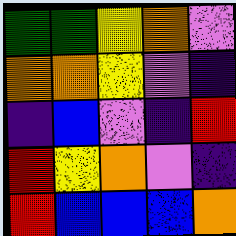[["green", "green", "yellow", "orange", "violet"], ["orange", "orange", "yellow", "violet", "indigo"], ["indigo", "blue", "violet", "indigo", "red"], ["red", "yellow", "orange", "violet", "indigo"], ["red", "blue", "blue", "blue", "orange"]]